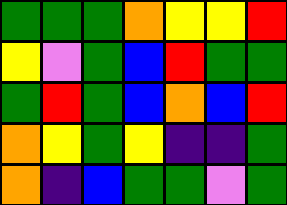[["green", "green", "green", "orange", "yellow", "yellow", "red"], ["yellow", "violet", "green", "blue", "red", "green", "green"], ["green", "red", "green", "blue", "orange", "blue", "red"], ["orange", "yellow", "green", "yellow", "indigo", "indigo", "green"], ["orange", "indigo", "blue", "green", "green", "violet", "green"]]